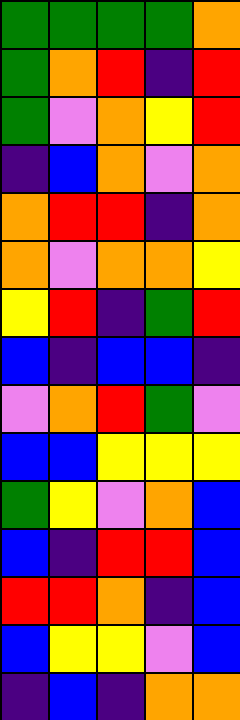[["green", "green", "green", "green", "orange"], ["green", "orange", "red", "indigo", "red"], ["green", "violet", "orange", "yellow", "red"], ["indigo", "blue", "orange", "violet", "orange"], ["orange", "red", "red", "indigo", "orange"], ["orange", "violet", "orange", "orange", "yellow"], ["yellow", "red", "indigo", "green", "red"], ["blue", "indigo", "blue", "blue", "indigo"], ["violet", "orange", "red", "green", "violet"], ["blue", "blue", "yellow", "yellow", "yellow"], ["green", "yellow", "violet", "orange", "blue"], ["blue", "indigo", "red", "red", "blue"], ["red", "red", "orange", "indigo", "blue"], ["blue", "yellow", "yellow", "violet", "blue"], ["indigo", "blue", "indigo", "orange", "orange"]]